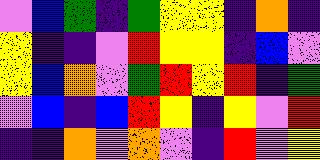[["violet", "blue", "green", "indigo", "green", "yellow", "yellow", "indigo", "orange", "indigo"], ["yellow", "indigo", "indigo", "violet", "red", "yellow", "yellow", "indigo", "blue", "violet"], ["yellow", "blue", "orange", "violet", "green", "red", "yellow", "red", "indigo", "green"], ["violet", "blue", "indigo", "blue", "red", "yellow", "indigo", "yellow", "violet", "red"], ["indigo", "indigo", "orange", "violet", "orange", "violet", "indigo", "red", "violet", "yellow"]]